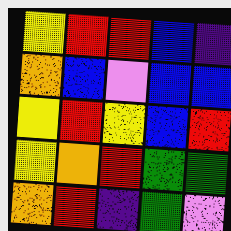[["yellow", "red", "red", "blue", "indigo"], ["orange", "blue", "violet", "blue", "blue"], ["yellow", "red", "yellow", "blue", "red"], ["yellow", "orange", "red", "green", "green"], ["orange", "red", "indigo", "green", "violet"]]